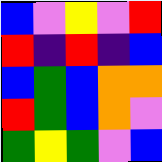[["blue", "violet", "yellow", "violet", "red"], ["red", "indigo", "red", "indigo", "blue"], ["blue", "green", "blue", "orange", "orange"], ["red", "green", "blue", "orange", "violet"], ["green", "yellow", "green", "violet", "blue"]]